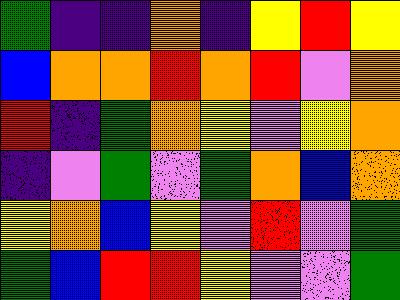[["green", "indigo", "indigo", "orange", "indigo", "yellow", "red", "yellow"], ["blue", "orange", "orange", "red", "orange", "red", "violet", "orange"], ["red", "indigo", "green", "orange", "yellow", "violet", "yellow", "orange"], ["indigo", "violet", "green", "violet", "green", "orange", "blue", "orange"], ["yellow", "orange", "blue", "yellow", "violet", "red", "violet", "green"], ["green", "blue", "red", "red", "yellow", "violet", "violet", "green"]]